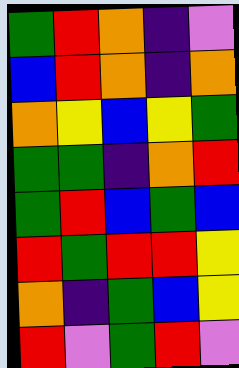[["green", "red", "orange", "indigo", "violet"], ["blue", "red", "orange", "indigo", "orange"], ["orange", "yellow", "blue", "yellow", "green"], ["green", "green", "indigo", "orange", "red"], ["green", "red", "blue", "green", "blue"], ["red", "green", "red", "red", "yellow"], ["orange", "indigo", "green", "blue", "yellow"], ["red", "violet", "green", "red", "violet"]]